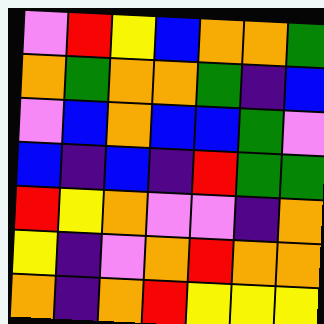[["violet", "red", "yellow", "blue", "orange", "orange", "green"], ["orange", "green", "orange", "orange", "green", "indigo", "blue"], ["violet", "blue", "orange", "blue", "blue", "green", "violet"], ["blue", "indigo", "blue", "indigo", "red", "green", "green"], ["red", "yellow", "orange", "violet", "violet", "indigo", "orange"], ["yellow", "indigo", "violet", "orange", "red", "orange", "orange"], ["orange", "indigo", "orange", "red", "yellow", "yellow", "yellow"]]